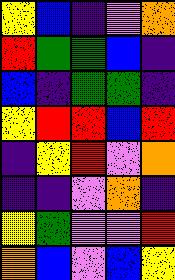[["yellow", "blue", "indigo", "violet", "orange"], ["red", "green", "green", "blue", "indigo"], ["blue", "indigo", "green", "green", "indigo"], ["yellow", "red", "red", "blue", "red"], ["indigo", "yellow", "red", "violet", "orange"], ["indigo", "indigo", "violet", "orange", "indigo"], ["yellow", "green", "violet", "violet", "red"], ["orange", "blue", "violet", "blue", "yellow"]]